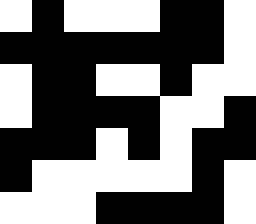[["white", "black", "white", "white", "white", "black", "black", "white"], ["black", "black", "black", "black", "black", "black", "black", "white"], ["white", "black", "black", "white", "white", "black", "white", "white"], ["white", "black", "black", "black", "black", "white", "white", "black"], ["black", "black", "black", "white", "black", "white", "black", "black"], ["black", "white", "white", "white", "white", "white", "black", "white"], ["white", "white", "white", "black", "black", "black", "black", "white"]]